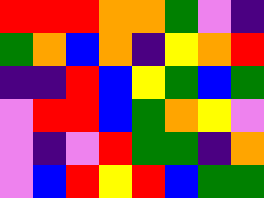[["red", "red", "red", "orange", "orange", "green", "violet", "indigo"], ["green", "orange", "blue", "orange", "indigo", "yellow", "orange", "red"], ["indigo", "indigo", "red", "blue", "yellow", "green", "blue", "green"], ["violet", "red", "red", "blue", "green", "orange", "yellow", "violet"], ["violet", "indigo", "violet", "red", "green", "green", "indigo", "orange"], ["violet", "blue", "red", "yellow", "red", "blue", "green", "green"]]